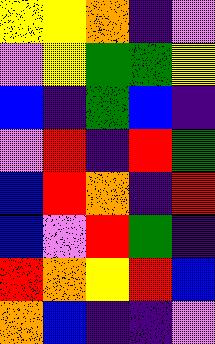[["yellow", "yellow", "orange", "indigo", "violet"], ["violet", "yellow", "green", "green", "yellow"], ["blue", "indigo", "green", "blue", "indigo"], ["violet", "red", "indigo", "red", "green"], ["blue", "red", "orange", "indigo", "red"], ["blue", "violet", "red", "green", "indigo"], ["red", "orange", "yellow", "red", "blue"], ["orange", "blue", "indigo", "indigo", "violet"]]